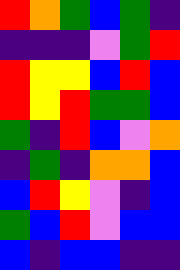[["red", "orange", "green", "blue", "green", "indigo"], ["indigo", "indigo", "indigo", "violet", "green", "red"], ["red", "yellow", "yellow", "blue", "red", "blue"], ["red", "yellow", "red", "green", "green", "blue"], ["green", "indigo", "red", "blue", "violet", "orange"], ["indigo", "green", "indigo", "orange", "orange", "blue"], ["blue", "red", "yellow", "violet", "indigo", "blue"], ["green", "blue", "red", "violet", "blue", "blue"], ["blue", "indigo", "blue", "blue", "indigo", "indigo"]]